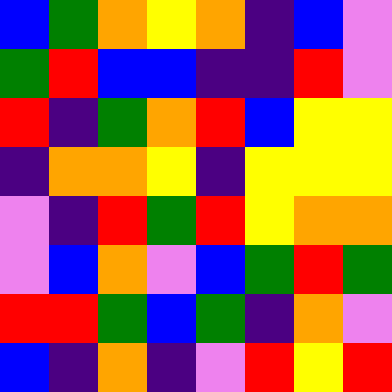[["blue", "green", "orange", "yellow", "orange", "indigo", "blue", "violet"], ["green", "red", "blue", "blue", "indigo", "indigo", "red", "violet"], ["red", "indigo", "green", "orange", "red", "blue", "yellow", "yellow"], ["indigo", "orange", "orange", "yellow", "indigo", "yellow", "yellow", "yellow"], ["violet", "indigo", "red", "green", "red", "yellow", "orange", "orange"], ["violet", "blue", "orange", "violet", "blue", "green", "red", "green"], ["red", "red", "green", "blue", "green", "indigo", "orange", "violet"], ["blue", "indigo", "orange", "indigo", "violet", "red", "yellow", "red"]]